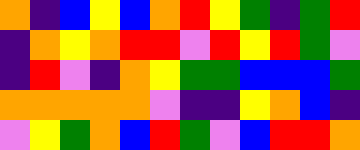[["orange", "indigo", "blue", "yellow", "blue", "orange", "red", "yellow", "green", "indigo", "green", "red"], ["indigo", "orange", "yellow", "orange", "red", "red", "violet", "red", "yellow", "red", "green", "violet"], ["indigo", "red", "violet", "indigo", "orange", "yellow", "green", "green", "blue", "blue", "blue", "green"], ["orange", "orange", "orange", "orange", "orange", "violet", "indigo", "indigo", "yellow", "orange", "blue", "indigo"], ["violet", "yellow", "green", "orange", "blue", "red", "green", "violet", "blue", "red", "red", "orange"]]